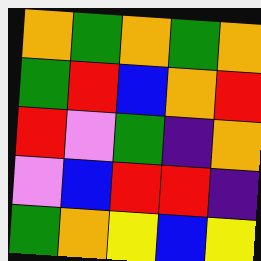[["orange", "green", "orange", "green", "orange"], ["green", "red", "blue", "orange", "red"], ["red", "violet", "green", "indigo", "orange"], ["violet", "blue", "red", "red", "indigo"], ["green", "orange", "yellow", "blue", "yellow"]]